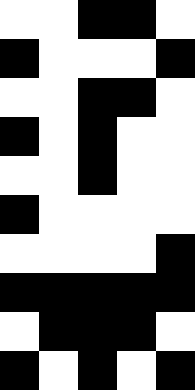[["white", "white", "black", "black", "white"], ["black", "white", "white", "white", "black"], ["white", "white", "black", "black", "white"], ["black", "white", "black", "white", "white"], ["white", "white", "black", "white", "white"], ["black", "white", "white", "white", "white"], ["white", "white", "white", "white", "black"], ["black", "black", "black", "black", "black"], ["white", "black", "black", "black", "white"], ["black", "white", "black", "white", "black"]]